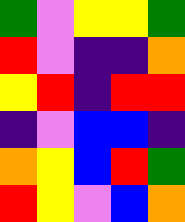[["green", "violet", "yellow", "yellow", "green"], ["red", "violet", "indigo", "indigo", "orange"], ["yellow", "red", "indigo", "red", "red"], ["indigo", "violet", "blue", "blue", "indigo"], ["orange", "yellow", "blue", "red", "green"], ["red", "yellow", "violet", "blue", "orange"]]